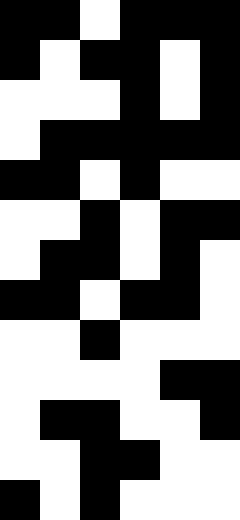[["black", "black", "white", "black", "black", "black"], ["black", "white", "black", "black", "white", "black"], ["white", "white", "white", "black", "white", "black"], ["white", "black", "black", "black", "black", "black"], ["black", "black", "white", "black", "white", "white"], ["white", "white", "black", "white", "black", "black"], ["white", "black", "black", "white", "black", "white"], ["black", "black", "white", "black", "black", "white"], ["white", "white", "black", "white", "white", "white"], ["white", "white", "white", "white", "black", "black"], ["white", "black", "black", "white", "white", "black"], ["white", "white", "black", "black", "white", "white"], ["black", "white", "black", "white", "white", "white"]]